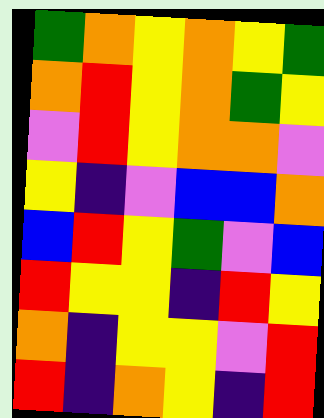[["green", "orange", "yellow", "orange", "yellow", "green"], ["orange", "red", "yellow", "orange", "green", "yellow"], ["violet", "red", "yellow", "orange", "orange", "violet"], ["yellow", "indigo", "violet", "blue", "blue", "orange"], ["blue", "red", "yellow", "green", "violet", "blue"], ["red", "yellow", "yellow", "indigo", "red", "yellow"], ["orange", "indigo", "yellow", "yellow", "violet", "red"], ["red", "indigo", "orange", "yellow", "indigo", "red"]]